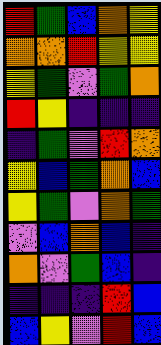[["red", "green", "blue", "orange", "yellow"], ["orange", "orange", "red", "yellow", "yellow"], ["yellow", "green", "violet", "green", "orange"], ["red", "yellow", "indigo", "indigo", "indigo"], ["indigo", "green", "violet", "red", "orange"], ["yellow", "blue", "green", "orange", "blue"], ["yellow", "green", "violet", "orange", "green"], ["violet", "blue", "orange", "blue", "indigo"], ["orange", "violet", "green", "blue", "indigo"], ["indigo", "indigo", "indigo", "red", "blue"], ["blue", "yellow", "violet", "red", "blue"]]